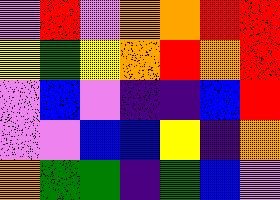[["violet", "red", "violet", "orange", "orange", "red", "red"], ["yellow", "green", "yellow", "orange", "red", "orange", "red"], ["violet", "blue", "violet", "indigo", "indigo", "blue", "red"], ["violet", "violet", "blue", "blue", "yellow", "indigo", "orange"], ["orange", "green", "green", "indigo", "green", "blue", "violet"]]